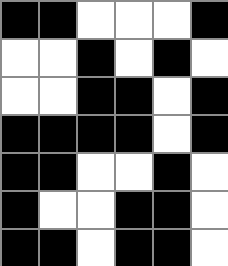[["black", "black", "white", "white", "white", "black"], ["white", "white", "black", "white", "black", "white"], ["white", "white", "black", "black", "white", "black"], ["black", "black", "black", "black", "white", "black"], ["black", "black", "white", "white", "black", "white"], ["black", "white", "white", "black", "black", "white"], ["black", "black", "white", "black", "black", "white"]]